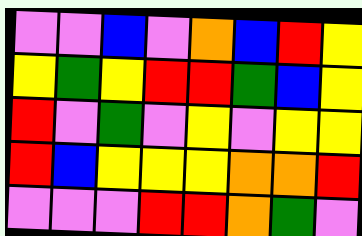[["violet", "violet", "blue", "violet", "orange", "blue", "red", "yellow"], ["yellow", "green", "yellow", "red", "red", "green", "blue", "yellow"], ["red", "violet", "green", "violet", "yellow", "violet", "yellow", "yellow"], ["red", "blue", "yellow", "yellow", "yellow", "orange", "orange", "red"], ["violet", "violet", "violet", "red", "red", "orange", "green", "violet"]]